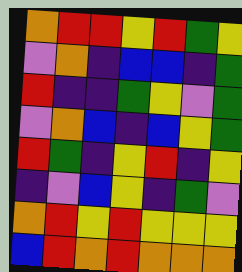[["orange", "red", "red", "yellow", "red", "green", "yellow"], ["violet", "orange", "indigo", "blue", "blue", "indigo", "green"], ["red", "indigo", "indigo", "green", "yellow", "violet", "green"], ["violet", "orange", "blue", "indigo", "blue", "yellow", "green"], ["red", "green", "indigo", "yellow", "red", "indigo", "yellow"], ["indigo", "violet", "blue", "yellow", "indigo", "green", "violet"], ["orange", "red", "yellow", "red", "yellow", "yellow", "yellow"], ["blue", "red", "orange", "red", "orange", "orange", "orange"]]